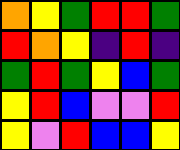[["orange", "yellow", "green", "red", "red", "green"], ["red", "orange", "yellow", "indigo", "red", "indigo"], ["green", "red", "green", "yellow", "blue", "green"], ["yellow", "red", "blue", "violet", "violet", "red"], ["yellow", "violet", "red", "blue", "blue", "yellow"]]